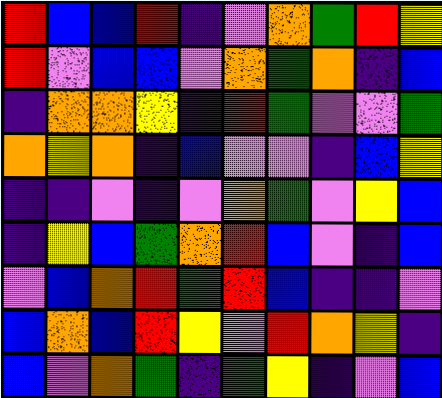[["red", "blue", "blue", "red", "indigo", "violet", "orange", "green", "red", "yellow"], ["red", "violet", "blue", "blue", "violet", "orange", "green", "orange", "indigo", "blue"], ["indigo", "orange", "orange", "yellow", "indigo", "red", "green", "violet", "violet", "green"], ["orange", "yellow", "orange", "indigo", "blue", "violet", "violet", "indigo", "blue", "yellow"], ["indigo", "indigo", "violet", "indigo", "violet", "orange", "green", "violet", "yellow", "blue"], ["indigo", "yellow", "blue", "green", "orange", "red", "blue", "violet", "indigo", "blue"], ["violet", "blue", "orange", "red", "green", "red", "blue", "indigo", "indigo", "violet"], ["blue", "orange", "blue", "red", "yellow", "violet", "red", "orange", "yellow", "indigo"], ["blue", "violet", "orange", "green", "indigo", "green", "yellow", "indigo", "violet", "blue"]]